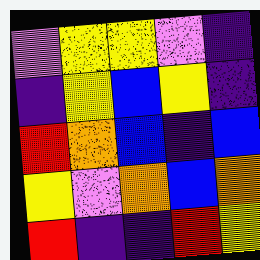[["violet", "yellow", "yellow", "violet", "indigo"], ["indigo", "yellow", "blue", "yellow", "indigo"], ["red", "orange", "blue", "indigo", "blue"], ["yellow", "violet", "orange", "blue", "orange"], ["red", "indigo", "indigo", "red", "yellow"]]